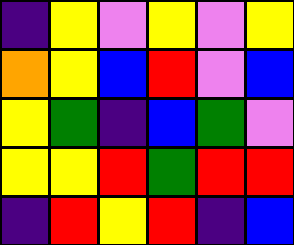[["indigo", "yellow", "violet", "yellow", "violet", "yellow"], ["orange", "yellow", "blue", "red", "violet", "blue"], ["yellow", "green", "indigo", "blue", "green", "violet"], ["yellow", "yellow", "red", "green", "red", "red"], ["indigo", "red", "yellow", "red", "indigo", "blue"]]